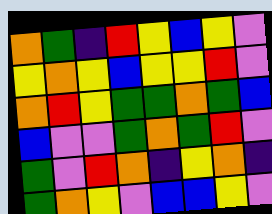[["orange", "green", "indigo", "red", "yellow", "blue", "yellow", "violet"], ["yellow", "orange", "yellow", "blue", "yellow", "yellow", "red", "violet"], ["orange", "red", "yellow", "green", "green", "orange", "green", "blue"], ["blue", "violet", "violet", "green", "orange", "green", "red", "violet"], ["green", "violet", "red", "orange", "indigo", "yellow", "orange", "indigo"], ["green", "orange", "yellow", "violet", "blue", "blue", "yellow", "violet"]]